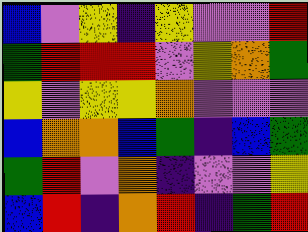[["blue", "violet", "yellow", "indigo", "yellow", "violet", "violet", "red"], ["green", "red", "red", "red", "violet", "yellow", "orange", "green"], ["yellow", "violet", "yellow", "yellow", "orange", "violet", "violet", "violet"], ["blue", "orange", "orange", "blue", "green", "indigo", "blue", "green"], ["green", "red", "violet", "orange", "indigo", "violet", "violet", "yellow"], ["blue", "red", "indigo", "orange", "red", "indigo", "green", "red"]]